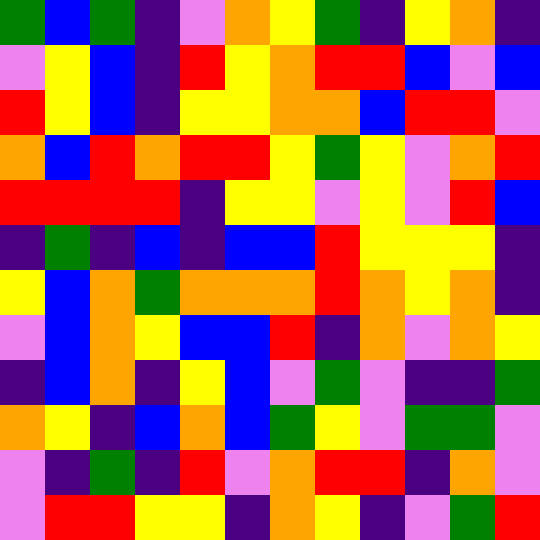[["green", "blue", "green", "indigo", "violet", "orange", "yellow", "green", "indigo", "yellow", "orange", "indigo"], ["violet", "yellow", "blue", "indigo", "red", "yellow", "orange", "red", "red", "blue", "violet", "blue"], ["red", "yellow", "blue", "indigo", "yellow", "yellow", "orange", "orange", "blue", "red", "red", "violet"], ["orange", "blue", "red", "orange", "red", "red", "yellow", "green", "yellow", "violet", "orange", "red"], ["red", "red", "red", "red", "indigo", "yellow", "yellow", "violet", "yellow", "violet", "red", "blue"], ["indigo", "green", "indigo", "blue", "indigo", "blue", "blue", "red", "yellow", "yellow", "yellow", "indigo"], ["yellow", "blue", "orange", "green", "orange", "orange", "orange", "red", "orange", "yellow", "orange", "indigo"], ["violet", "blue", "orange", "yellow", "blue", "blue", "red", "indigo", "orange", "violet", "orange", "yellow"], ["indigo", "blue", "orange", "indigo", "yellow", "blue", "violet", "green", "violet", "indigo", "indigo", "green"], ["orange", "yellow", "indigo", "blue", "orange", "blue", "green", "yellow", "violet", "green", "green", "violet"], ["violet", "indigo", "green", "indigo", "red", "violet", "orange", "red", "red", "indigo", "orange", "violet"], ["violet", "red", "red", "yellow", "yellow", "indigo", "orange", "yellow", "indigo", "violet", "green", "red"]]